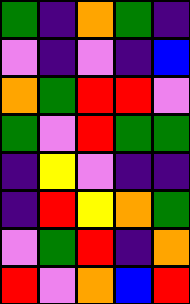[["green", "indigo", "orange", "green", "indigo"], ["violet", "indigo", "violet", "indigo", "blue"], ["orange", "green", "red", "red", "violet"], ["green", "violet", "red", "green", "green"], ["indigo", "yellow", "violet", "indigo", "indigo"], ["indigo", "red", "yellow", "orange", "green"], ["violet", "green", "red", "indigo", "orange"], ["red", "violet", "orange", "blue", "red"]]